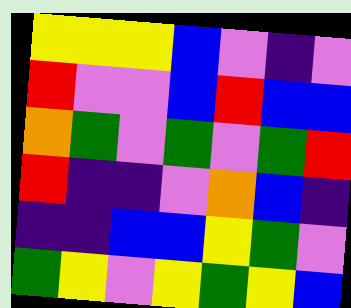[["yellow", "yellow", "yellow", "blue", "violet", "indigo", "violet"], ["red", "violet", "violet", "blue", "red", "blue", "blue"], ["orange", "green", "violet", "green", "violet", "green", "red"], ["red", "indigo", "indigo", "violet", "orange", "blue", "indigo"], ["indigo", "indigo", "blue", "blue", "yellow", "green", "violet"], ["green", "yellow", "violet", "yellow", "green", "yellow", "blue"]]